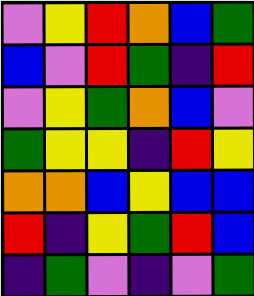[["violet", "yellow", "red", "orange", "blue", "green"], ["blue", "violet", "red", "green", "indigo", "red"], ["violet", "yellow", "green", "orange", "blue", "violet"], ["green", "yellow", "yellow", "indigo", "red", "yellow"], ["orange", "orange", "blue", "yellow", "blue", "blue"], ["red", "indigo", "yellow", "green", "red", "blue"], ["indigo", "green", "violet", "indigo", "violet", "green"]]